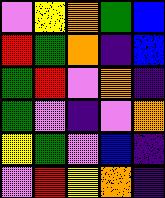[["violet", "yellow", "orange", "green", "blue"], ["red", "green", "orange", "indigo", "blue"], ["green", "red", "violet", "orange", "indigo"], ["green", "violet", "indigo", "violet", "orange"], ["yellow", "green", "violet", "blue", "indigo"], ["violet", "red", "yellow", "orange", "indigo"]]